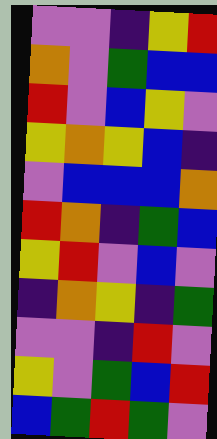[["violet", "violet", "indigo", "yellow", "red"], ["orange", "violet", "green", "blue", "blue"], ["red", "violet", "blue", "yellow", "violet"], ["yellow", "orange", "yellow", "blue", "indigo"], ["violet", "blue", "blue", "blue", "orange"], ["red", "orange", "indigo", "green", "blue"], ["yellow", "red", "violet", "blue", "violet"], ["indigo", "orange", "yellow", "indigo", "green"], ["violet", "violet", "indigo", "red", "violet"], ["yellow", "violet", "green", "blue", "red"], ["blue", "green", "red", "green", "violet"]]